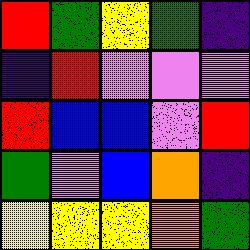[["red", "green", "yellow", "green", "indigo"], ["indigo", "red", "violet", "violet", "violet"], ["red", "blue", "blue", "violet", "red"], ["green", "violet", "blue", "orange", "indigo"], ["yellow", "yellow", "yellow", "orange", "green"]]